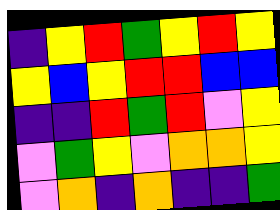[["indigo", "yellow", "red", "green", "yellow", "red", "yellow"], ["yellow", "blue", "yellow", "red", "red", "blue", "blue"], ["indigo", "indigo", "red", "green", "red", "violet", "yellow"], ["violet", "green", "yellow", "violet", "orange", "orange", "yellow"], ["violet", "orange", "indigo", "orange", "indigo", "indigo", "green"]]